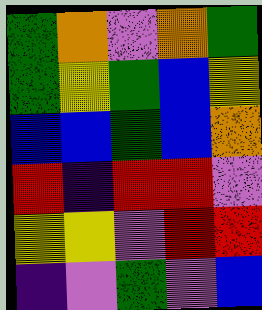[["green", "orange", "violet", "orange", "green"], ["green", "yellow", "green", "blue", "yellow"], ["blue", "blue", "green", "blue", "orange"], ["red", "indigo", "red", "red", "violet"], ["yellow", "yellow", "violet", "red", "red"], ["indigo", "violet", "green", "violet", "blue"]]